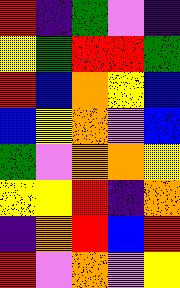[["red", "indigo", "green", "violet", "indigo"], ["yellow", "green", "red", "red", "green"], ["red", "blue", "orange", "yellow", "blue"], ["blue", "yellow", "orange", "violet", "blue"], ["green", "violet", "orange", "orange", "yellow"], ["yellow", "yellow", "red", "indigo", "orange"], ["indigo", "orange", "red", "blue", "red"], ["red", "violet", "orange", "violet", "yellow"]]